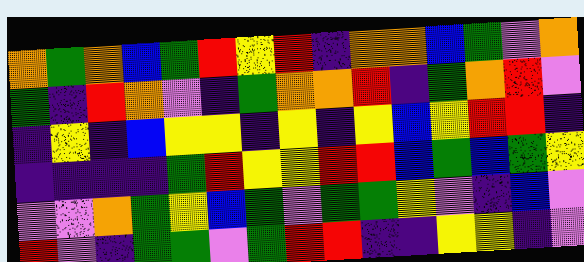[["orange", "green", "orange", "blue", "green", "red", "yellow", "red", "indigo", "orange", "orange", "blue", "green", "violet", "orange"], ["green", "indigo", "red", "orange", "violet", "indigo", "green", "orange", "orange", "red", "indigo", "green", "orange", "red", "violet"], ["indigo", "yellow", "indigo", "blue", "yellow", "yellow", "indigo", "yellow", "indigo", "yellow", "blue", "yellow", "red", "red", "indigo"], ["indigo", "indigo", "indigo", "indigo", "green", "red", "yellow", "yellow", "red", "red", "blue", "green", "blue", "green", "yellow"], ["violet", "violet", "orange", "green", "yellow", "blue", "green", "violet", "green", "green", "yellow", "violet", "indigo", "blue", "violet"], ["red", "violet", "indigo", "green", "green", "violet", "green", "red", "red", "indigo", "indigo", "yellow", "yellow", "indigo", "violet"]]